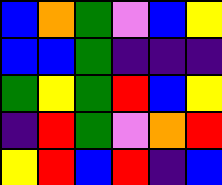[["blue", "orange", "green", "violet", "blue", "yellow"], ["blue", "blue", "green", "indigo", "indigo", "indigo"], ["green", "yellow", "green", "red", "blue", "yellow"], ["indigo", "red", "green", "violet", "orange", "red"], ["yellow", "red", "blue", "red", "indigo", "blue"]]